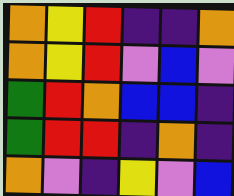[["orange", "yellow", "red", "indigo", "indigo", "orange"], ["orange", "yellow", "red", "violet", "blue", "violet"], ["green", "red", "orange", "blue", "blue", "indigo"], ["green", "red", "red", "indigo", "orange", "indigo"], ["orange", "violet", "indigo", "yellow", "violet", "blue"]]